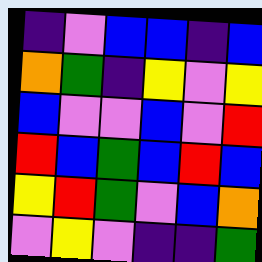[["indigo", "violet", "blue", "blue", "indigo", "blue"], ["orange", "green", "indigo", "yellow", "violet", "yellow"], ["blue", "violet", "violet", "blue", "violet", "red"], ["red", "blue", "green", "blue", "red", "blue"], ["yellow", "red", "green", "violet", "blue", "orange"], ["violet", "yellow", "violet", "indigo", "indigo", "green"]]